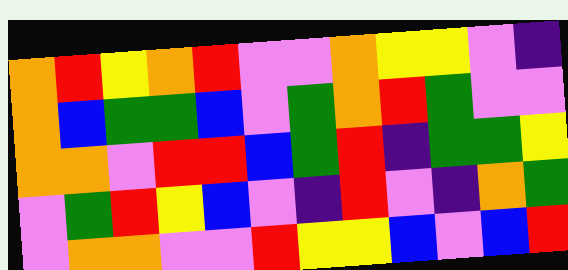[["orange", "red", "yellow", "orange", "red", "violet", "violet", "orange", "yellow", "yellow", "violet", "indigo"], ["orange", "blue", "green", "green", "blue", "violet", "green", "orange", "red", "green", "violet", "violet"], ["orange", "orange", "violet", "red", "red", "blue", "green", "red", "indigo", "green", "green", "yellow"], ["violet", "green", "red", "yellow", "blue", "violet", "indigo", "red", "violet", "indigo", "orange", "green"], ["violet", "orange", "orange", "violet", "violet", "red", "yellow", "yellow", "blue", "violet", "blue", "red"]]